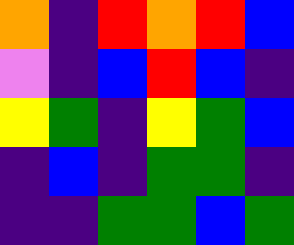[["orange", "indigo", "red", "orange", "red", "blue"], ["violet", "indigo", "blue", "red", "blue", "indigo"], ["yellow", "green", "indigo", "yellow", "green", "blue"], ["indigo", "blue", "indigo", "green", "green", "indigo"], ["indigo", "indigo", "green", "green", "blue", "green"]]